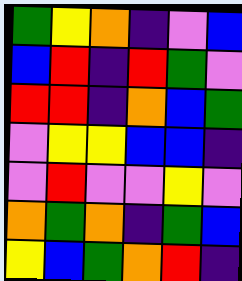[["green", "yellow", "orange", "indigo", "violet", "blue"], ["blue", "red", "indigo", "red", "green", "violet"], ["red", "red", "indigo", "orange", "blue", "green"], ["violet", "yellow", "yellow", "blue", "blue", "indigo"], ["violet", "red", "violet", "violet", "yellow", "violet"], ["orange", "green", "orange", "indigo", "green", "blue"], ["yellow", "blue", "green", "orange", "red", "indigo"]]